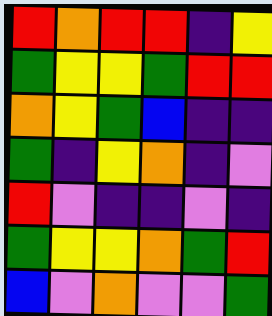[["red", "orange", "red", "red", "indigo", "yellow"], ["green", "yellow", "yellow", "green", "red", "red"], ["orange", "yellow", "green", "blue", "indigo", "indigo"], ["green", "indigo", "yellow", "orange", "indigo", "violet"], ["red", "violet", "indigo", "indigo", "violet", "indigo"], ["green", "yellow", "yellow", "orange", "green", "red"], ["blue", "violet", "orange", "violet", "violet", "green"]]